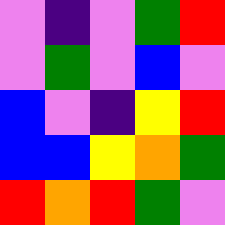[["violet", "indigo", "violet", "green", "red"], ["violet", "green", "violet", "blue", "violet"], ["blue", "violet", "indigo", "yellow", "red"], ["blue", "blue", "yellow", "orange", "green"], ["red", "orange", "red", "green", "violet"]]